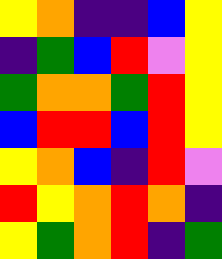[["yellow", "orange", "indigo", "indigo", "blue", "yellow"], ["indigo", "green", "blue", "red", "violet", "yellow"], ["green", "orange", "orange", "green", "red", "yellow"], ["blue", "red", "red", "blue", "red", "yellow"], ["yellow", "orange", "blue", "indigo", "red", "violet"], ["red", "yellow", "orange", "red", "orange", "indigo"], ["yellow", "green", "orange", "red", "indigo", "green"]]